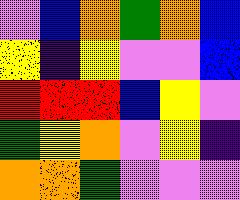[["violet", "blue", "orange", "green", "orange", "blue"], ["yellow", "indigo", "yellow", "violet", "violet", "blue"], ["red", "red", "red", "blue", "yellow", "violet"], ["green", "yellow", "orange", "violet", "yellow", "indigo"], ["orange", "orange", "green", "violet", "violet", "violet"]]